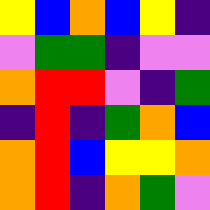[["yellow", "blue", "orange", "blue", "yellow", "indigo"], ["violet", "green", "green", "indigo", "violet", "violet"], ["orange", "red", "red", "violet", "indigo", "green"], ["indigo", "red", "indigo", "green", "orange", "blue"], ["orange", "red", "blue", "yellow", "yellow", "orange"], ["orange", "red", "indigo", "orange", "green", "violet"]]